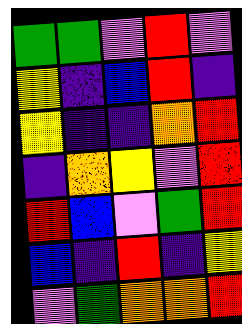[["green", "green", "violet", "red", "violet"], ["yellow", "indigo", "blue", "red", "indigo"], ["yellow", "indigo", "indigo", "orange", "red"], ["indigo", "orange", "yellow", "violet", "red"], ["red", "blue", "violet", "green", "red"], ["blue", "indigo", "red", "indigo", "yellow"], ["violet", "green", "orange", "orange", "red"]]